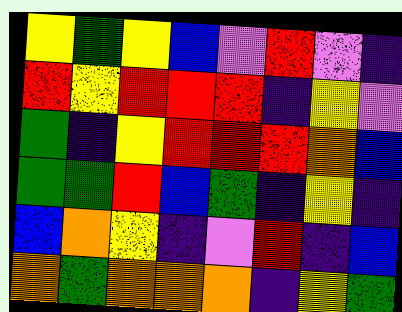[["yellow", "green", "yellow", "blue", "violet", "red", "violet", "indigo"], ["red", "yellow", "red", "red", "red", "indigo", "yellow", "violet"], ["green", "indigo", "yellow", "red", "red", "red", "orange", "blue"], ["green", "green", "red", "blue", "green", "indigo", "yellow", "indigo"], ["blue", "orange", "yellow", "indigo", "violet", "red", "indigo", "blue"], ["orange", "green", "orange", "orange", "orange", "indigo", "yellow", "green"]]